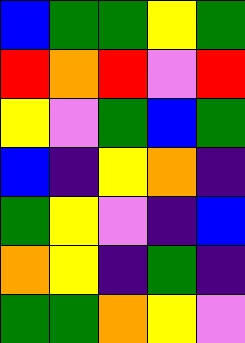[["blue", "green", "green", "yellow", "green"], ["red", "orange", "red", "violet", "red"], ["yellow", "violet", "green", "blue", "green"], ["blue", "indigo", "yellow", "orange", "indigo"], ["green", "yellow", "violet", "indigo", "blue"], ["orange", "yellow", "indigo", "green", "indigo"], ["green", "green", "orange", "yellow", "violet"]]